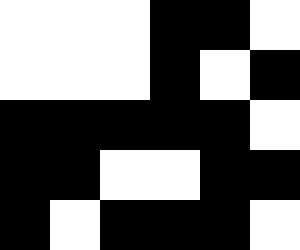[["white", "white", "white", "black", "black", "white"], ["white", "white", "white", "black", "white", "black"], ["black", "black", "black", "black", "black", "white"], ["black", "black", "white", "white", "black", "black"], ["black", "white", "black", "black", "black", "white"]]